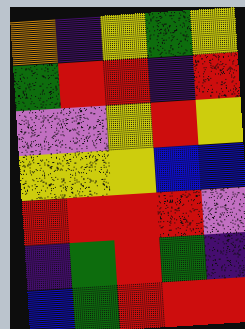[["orange", "indigo", "yellow", "green", "yellow"], ["green", "red", "red", "indigo", "red"], ["violet", "violet", "yellow", "red", "yellow"], ["yellow", "yellow", "yellow", "blue", "blue"], ["red", "red", "red", "red", "violet"], ["indigo", "green", "red", "green", "indigo"], ["blue", "green", "red", "red", "red"]]